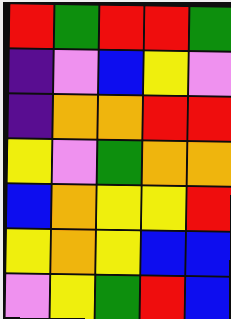[["red", "green", "red", "red", "green"], ["indigo", "violet", "blue", "yellow", "violet"], ["indigo", "orange", "orange", "red", "red"], ["yellow", "violet", "green", "orange", "orange"], ["blue", "orange", "yellow", "yellow", "red"], ["yellow", "orange", "yellow", "blue", "blue"], ["violet", "yellow", "green", "red", "blue"]]